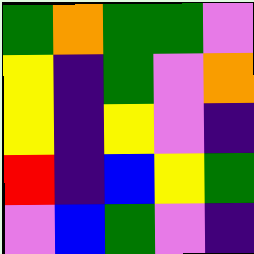[["green", "orange", "green", "green", "violet"], ["yellow", "indigo", "green", "violet", "orange"], ["yellow", "indigo", "yellow", "violet", "indigo"], ["red", "indigo", "blue", "yellow", "green"], ["violet", "blue", "green", "violet", "indigo"]]